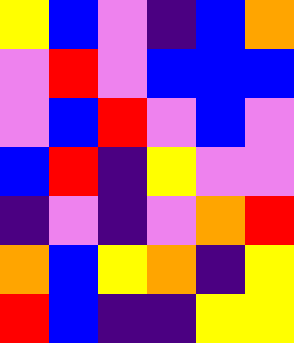[["yellow", "blue", "violet", "indigo", "blue", "orange"], ["violet", "red", "violet", "blue", "blue", "blue"], ["violet", "blue", "red", "violet", "blue", "violet"], ["blue", "red", "indigo", "yellow", "violet", "violet"], ["indigo", "violet", "indigo", "violet", "orange", "red"], ["orange", "blue", "yellow", "orange", "indigo", "yellow"], ["red", "blue", "indigo", "indigo", "yellow", "yellow"]]